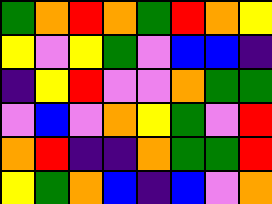[["green", "orange", "red", "orange", "green", "red", "orange", "yellow"], ["yellow", "violet", "yellow", "green", "violet", "blue", "blue", "indigo"], ["indigo", "yellow", "red", "violet", "violet", "orange", "green", "green"], ["violet", "blue", "violet", "orange", "yellow", "green", "violet", "red"], ["orange", "red", "indigo", "indigo", "orange", "green", "green", "red"], ["yellow", "green", "orange", "blue", "indigo", "blue", "violet", "orange"]]